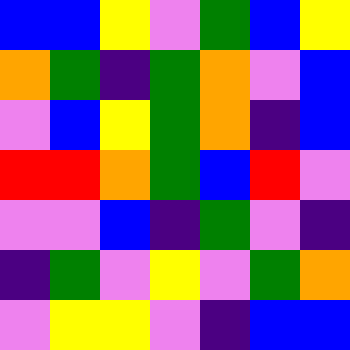[["blue", "blue", "yellow", "violet", "green", "blue", "yellow"], ["orange", "green", "indigo", "green", "orange", "violet", "blue"], ["violet", "blue", "yellow", "green", "orange", "indigo", "blue"], ["red", "red", "orange", "green", "blue", "red", "violet"], ["violet", "violet", "blue", "indigo", "green", "violet", "indigo"], ["indigo", "green", "violet", "yellow", "violet", "green", "orange"], ["violet", "yellow", "yellow", "violet", "indigo", "blue", "blue"]]